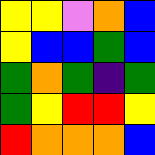[["yellow", "yellow", "violet", "orange", "blue"], ["yellow", "blue", "blue", "green", "blue"], ["green", "orange", "green", "indigo", "green"], ["green", "yellow", "red", "red", "yellow"], ["red", "orange", "orange", "orange", "blue"]]